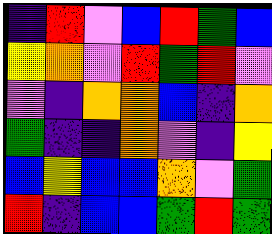[["indigo", "red", "violet", "blue", "red", "green", "blue"], ["yellow", "orange", "violet", "red", "green", "red", "violet"], ["violet", "indigo", "orange", "orange", "blue", "indigo", "orange"], ["green", "indigo", "indigo", "orange", "violet", "indigo", "yellow"], ["blue", "yellow", "blue", "blue", "orange", "violet", "green"], ["red", "indigo", "blue", "blue", "green", "red", "green"]]